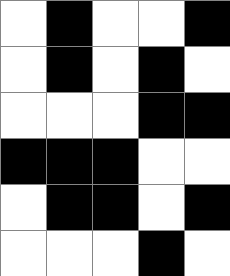[["white", "black", "white", "white", "black"], ["white", "black", "white", "black", "white"], ["white", "white", "white", "black", "black"], ["black", "black", "black", "white", "white"], ["white", "black", "black", "white", "black"], ["white", "white", "white", "black", "white"]]